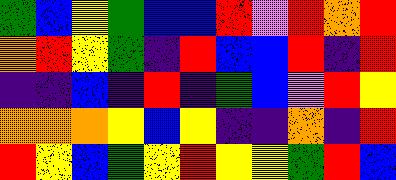[["green", "blue", "yellow", "green", "blue", "blue", "red", "violet", "red", "orange", "red"], ["orange", "red", "yellow", "green", "indigo", "red", "blue", "blue", "red", "indigo", "red"], ["indigo", "indigo", "blue", "indigo", "red", "indigo", "green", "blue", "violet", "red", "yellow"], ["orange", "orange", "orange", "yellow", "blue", "yellow", "indigo", "indigo", "orange", "indigo", "red"], ["red", "yellow", "blue", "green", "yellow", "red", "yellow", "yellow", "green", "red", "blue"]]